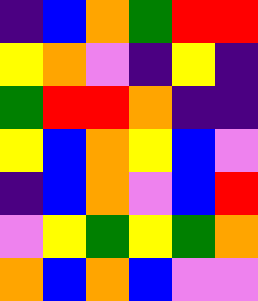[["indigo", "blue", "orange", "green", "red", "red"], ["yellow", "orange", "violet", "indigo", "yellow", "indigo"], ["green", "red", "red", "orange", "indigo", "indigo"], ["yellow", "blue", "orange", "yellow", "blue", "violet"], ["indigo", "blue", "orange", "violet", "blue", "red"], ["violet", "yellow", "green", "yellow", "green", "orange"], ["orange", "blue", "orange", "blue", "violet", "violet"]]